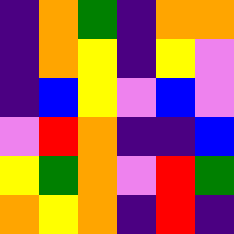[["indigo", "orange", "green", "indigo", "orange", "orange"], ["indigo", "orange", "yellow", "indigo", "yellow", "violet"], ["indigo", "blue", "yellow", "violet", "blue", "violet"], ["violet", "red", "orange", "indigo", "indigo", "blue"], ["yellow", "green", "orange", "violet", "red", "green"], ["orange", "yellow", "orange", "indigo", "red", "indigo"]]